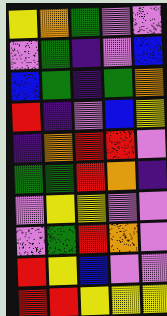[["yellow", "orange", "green", "violet", "violet"], ["violet", "green", "indigo", "violet", "blue"], ["blue", "green", "indigo", "green", "orange"], ["red", "indigo", "violet", "blue", "yellow"], ["indigo", "orange", "red", "red", "violet"], ["green", "green", "red", "orange", "indigo"], ["violet", "yellow", "yellow", "violet", "violet"], ["violet", "green", "red", "orange", "violet"], ["red", "yellow", "blue", "violet", "violet"], ["red", "red", "yellow", "yellow", "yellow"]]